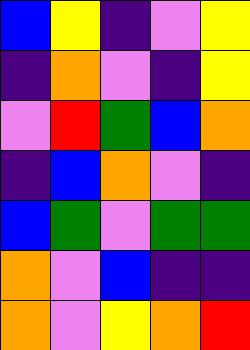[["blue", "yellow", "indigo", "violet", "yellow"], ["indigo", "orange", "violet", "indigo", "yellow"], ["violet", "red", "green", "blue", "orange"], ["indigo", "blue", "orange", "violet", "indigo"], ["blue", "green", "violet", "green", "green"], ["orange", "violet", "blue", "indigo", "indigo"], ["orange", "violet", "yellow", "orange", "red"]]